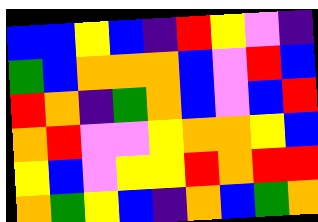[["blue", "blue", "yellow", "blue", "indigo", "red", "yellow", "violet", "indigo"], ["green", "blue", "orange", "orange", "orange", "blue", "violet", "red", "blue"], ["red", "orange", "indigo", "green", "orange", "blue", "violet", "blue", "red"], ["orange", "red", "violet", "violet", "yellow", "orange", "orange", "yellow", "blue"], ["yellow", "blue", "violet", "yellow", "yellow", "red", "orange", "red", "red"], ["orange", "green", "yellow", "blue", "indigo", "orange", "blue", "green", "orange"]]